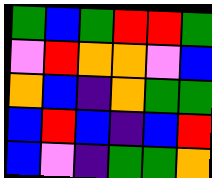[["green", "blue", "green", "red", "red", "green"], ["violet", "red", "orange", "orange", "violet", "blue"], ["orange", "blue", "indigo", "orange", "green", "green"], ["blue", "red", "blue", "indigo", "blue", "red"], ["blue", "violet", "indigo", "green", "green", "orange"]]